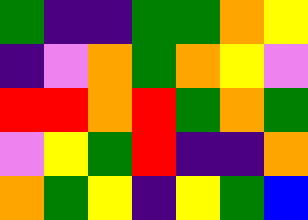[["green", "indigo", "indigo", "green", "green", "orange", "yellow"], ["indigo", "violet", "orange", "green", "orange", "yellow", "violet"], ["red", "red", "orange", "red", "green", "orange", "green"], ["violet", "yellow", "green", "red", "indigo", "indigo", "orange"], ["orange", "green", "yellow", "indigo", "yellow", "green", "blue"]]